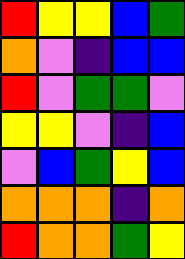[["red", "yellow", "yellow", "blue", "green"], ["orange", "violet", "indigo", "blue", "blue"], ["red", "violet", "green", "green", "violet"], ["yellow", "yellow", "violet", "indigo", "blue"], ["violet", "blue", "green", "yellow", "blue"], ["orange", "orange", "orange", "indigo", "orange"], ["red", "orange", "orange", "green", "yellow"]]